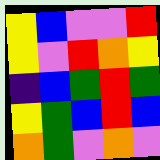[["yellow", "blue", "violet", "violet", "red"], ["yellow", "violet", "red", "orange", "yellow"], ["indigo", "blue", "green", "red", "green"], ["yellow", "green", "blue", "red", "blue"], ["orange", "green", "violet", "orange", "violet"]]